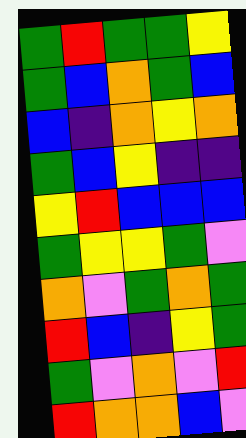[["green", "red", "green", "green", "yellow"], ["green", "blue", "orange", "green", "blue"], ["blue", "indigo", "orange", "yellow", "orange"], ["green", "blue", "yellow", "indigo", "indigo"], ["yellow", "red", "blue", "blue", "blue"], ["green", "yellow", "yellow", "green", "violet"], ["orange", "violet", "green", "orange", "green"], ["red", "blue", "indigo", "yellow", "green"], ["green", "violet", "orange", "violet", "red"], ["red", "orange", "orange", "blue", "violet"]]